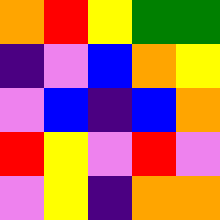[["orange", "red", "yellow", "green", "green"], ["indigo", "violet", "blue", "orange", "yellow"], ["violet", "blue", "indigo", "blue", "orange"], ["red", "yellow", "violet", "red", "violet"], ["violet", "yellow", "indigo", "orange", "orange"]]